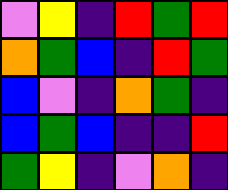[["violet", "yellow", "indigo", "red", "green", "red"], ["orange", "green", "blue", "indigo", "red", "green"], ["blue", "violet", "indigo", "orange", "green", "indigo"], ["blue", "green", "blue", "indigo", "indigo", "red"], ["green", "yellow", "indigo", "violet", "orange", "indigo"]]